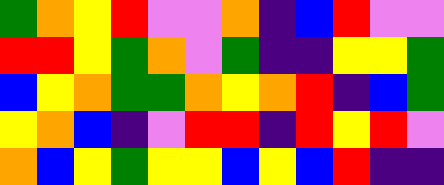[["green", "orange", "yellow", "red", "violet", "violet", "orange", "indigo", "blue", "red", "violet", "violet"], ["red", "red", "yellow", "green", "orange", "violet", "green", "indigo", "indigo", "yellow", "yellow", "green"], ["blue", "yellow", "orange", "green", "green", "orange", "yellow", "orange", "red", "indigo", "blue", "green"], ["yellow", "orange", "blue", "indigo", "violet", "red", "red", "indigo", "red", "yellow", "red", "violet"], ["orange", "blue", "yellow", "green", "yellow", "yellow", "blue", "yellow", "blue", "red", "indigo", "indigo"]]